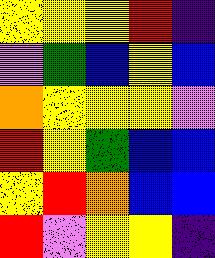[["yellow", "yellow", "yellow", "red", "indigo"], ["violet", "green", "blue", "yellow", "blue"], ["orange", "yellow", "yellow", "yellow", "violet"], ["red", "yellow", "green", "blue", "blue"], ["yellow", "red", "orange", "blue", "blue"], ["red", "violet", "yellow", "yellow", "indigo"]]